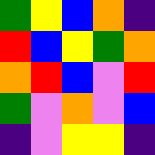[["green", "yellow", "blue", "orange", "indigo"], ["red", "blue", "yellow", "green", "orange"], ["orange", "red", "blue", "violet", "red"], ["green", "violet", "orange", "violet", "blue"], ["indigo", "violet", "yellow", "yellow", "indigo"]]